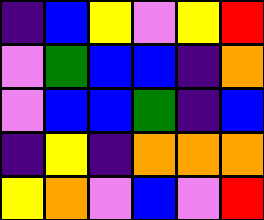[["indigo", "blue", "yellow", "violet", "yellow", "red"], ["violet", "green", "blue", "blue", "indigo", "orange"], ["violet", "blue", "blue", "green", "indigo", "blue"], ["indigo", "yellow", "indigo", "orange", "orange", "orange"], ["yellow", "orange", "violet", "blue", "violet", "red"]]